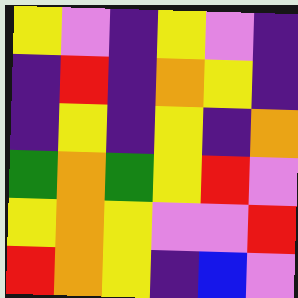[["yellow", "violet", "indigo", "yellow", "violet", "indigo"], ["indigo", "red", "indigo", "orange", "yellow", "indigo"], ["indigo", "yellow", "indigo", "yellow", "indigo", "orange"], ["green", "orange", "green", "yellow", "red", "violet"], ["yellow", "orange", "yellow", "violet", "violet", "red"], ["red", "orange", "yellow", "indigo", "blue", "violet"]]